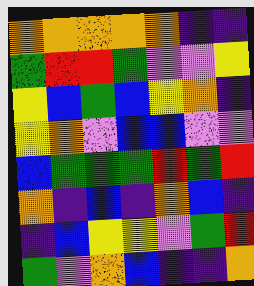[["orange", "orange", "orange", "orange", "orange", "indigo", "indigo"], ["green", "red", "red", "green", "violet", "violet", "yellow"], ["yellow", "blue", "green", "blue", "yellow", "orange", "indigo"], ["yellow", "orange", "violet", "blue", "blue", "violet", "violet"], ["blue", "green", "green", "green", "red", "green", "red"], ["orange", "indigo", "blue", "indigo", "orange", "blue", "indigo"], ["indigo", "blue", "yellow", "yellow", "violet", "green", "red"], ["green", "violet", "orange", "blue", "indigo", "indigo", "orange"]]